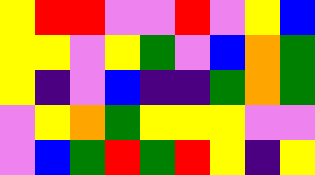[["yellow", "red", "red", "violet", "violet", "red", "violet", "yellow", "blue"], ["yellow", "yellow", "violet", "yellow", "green", "violet", "blue", "orange", "green"], ["yellow", "indigo", "violet", "blue", "indigo", "indigo", "green", "orange", "green"], ["violet", "yellow", "orange", "green", "yellow", "yellow", "yellow", "violet", "violet"], ["violet", "blue", "green", "red", "green", "red", "yellow", "indigo", "yellow"]]